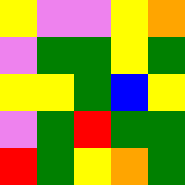[["yellow", "violet", "violet", "yellow", "orange"], ["violet", "green", "green", "yellow", "green"], ["yellow", "yellow", "green", "blue", "yellow"], ["violet", "green", "red", "green", "green"], ["red", "green", "yellow", "orange", "green"]]